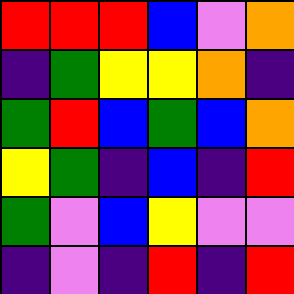[["red", "red", "red", "blue", "violet", "orange"], ["indigo", "green", "yellow", "yellow", "orange", "indigo"], ["green", "red", "blue", "green", "blue", "orange"], ["yellow", "green", "indigo", "blue", "indigo", "red"], ["green", "violet", "blue", "yellow", "violet", "violet"], ["indigo", "violet", "indigo", "red", "indigo", "red"]]